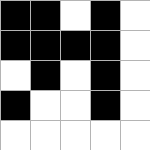[["black", "black", "white", "black", "white"], ["black", "black", "black", "black", "white"], ["white", "black", "white", "black", "white"], ["black", "white", "white", "black", "white"], ["white", "white", "white", "white", "white"]]